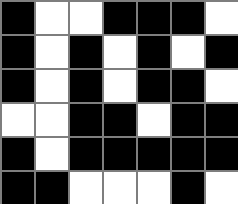[["black", "white", "white", "black", "black", "black", "white"], ["black", "white", "black", "white", "black", "white", "black"], ["black", "white", "black", "white", "black", "black", "white"], ["white", "white", "black", "black", "white", "black", "black"], ["black", "white", "black", "black", "black", "black", "black"], ["black", "black", "white", "white", "white", "black", "white"]]